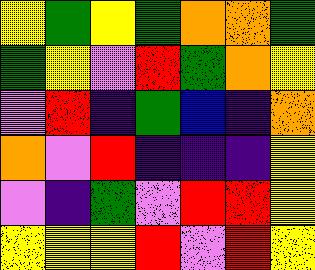[["yellow", "green", "yellow", "green", "orange", "orange", "green"], ["green", "yellow", "violet", "red", "green", "orange", "yellow"], ["violet", "red", "indigo", "green", "blue", "indigo", "orange"], ["orange", "violet", "red", "indigo", "indigo", "indigo", "yellow"], ["violet", "indigo", "green", "violet", "red", "red", "yellow"], ["yellow", "yellow", "yellow", "red", "violet", "red", "yellow"]]